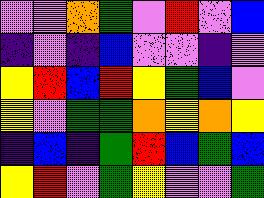[["violet", "violet", "orange", "green", "violet", "red", "violet", "blue"], ["indigo", "violet", "indigo", "blue", "violet", "violet", "indigo", "violet"], ["yellow", "red", "blue", "red", "yellow", "green", "blue", "violet"], ["yellow", "violet", "green", "green", "orange", "yellow", "orange", "yellow"], ["indigo", "blue", "indigo", "green", "red", "blue", "green", "blue"], ["yellow", "red", "violet", "green", "yellow", "violet", "violet", "green"]]